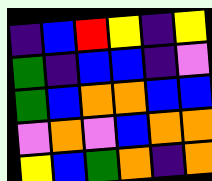[["indigo", "blue", "red", "yellow", "indigo", "yellow"], ["green", "indigo", "blue", "blue", "indigo", "violet"], ["green", "blue", "orange", "orange", "blue", "blue"], ["violet", "orange", "violet", "blue", "orange", "orange"], ["yellow", "blue", "green", "orange", "indigo", "orange"]]